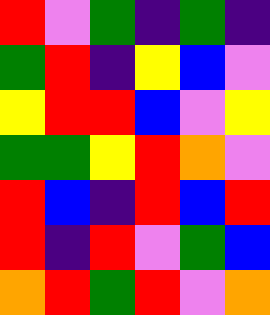[["red", "violet", "green", "indigo", "green", "indigo"], ["green", "red", "indigo", "yellow", "blue", "violet"], ["yellow", "red", "red", "blue", "violet", "yellow"], ["green", "green", "yellow", "red", "orange", "violet"], ["red", "blue", "indigo", "red", "blue", "red"], ["red", "indigo", "red", "violet", "green", "blue"], ["orange", "red", "green", "red", "violet", "orange"]]